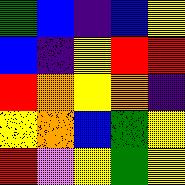[["green", "blue", "indigo", "blue", "yellow"], ["blue", "indigo", "yellow", "red", "red"], ["red", "orange", "yellow", "orange", "indigo"], ["yellow", "orange", "blue", "green", "yellow"], ["red", "violet", "yellow", "green", "yellow"]]